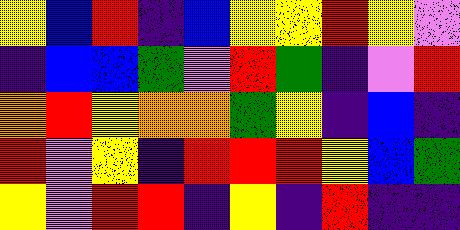[["yellow", "blue", "red", "indigo", "blue", "yellow", "yellow", "red", "yellow", "violet"], ["indigo", "blue", "blue", "green", "violet", "red", "green", "indigo", "violet", "red"], ["orange", "red", "yellow", "orange", "orange", "green", "yellow", "indigo", "blue", "indigo"], ["red", "violet", "yellow", "indigo", "red", "red", "red", "yellow", "blue", "green"], ["yellow", "violet", "red", "red", "indigo", "yellow", "indigo", "red", "indigo", "indigo"]]